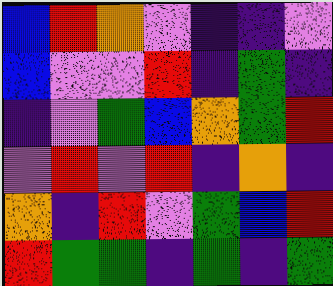[["blue", "red", "orange", "violet", "indigo", "indigo", "violet"], ["blue", "violet", "violet", "red", "indigo", "green", "indigo"], ["indigo", "violet", "green", "blue", "orange", "green", "red"], ["violet", "red", "violet", "red", "indigo", "orange", "indigo"], ["orange", "indigo", "red", "violet", "green", "blue", "red"], ["red", "green", "green", "indigo", "green", "indigo", "green"]]